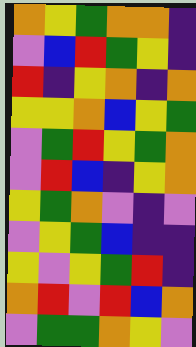[["orange", "yellow", "green", "orange", "orange", "indigo"], ["violet", "blue", "red", "green", "yellow", "indigo"], ["red", "indigo", "yellow", "orange", "indigo", "orange"], ["yellow", "yellow", "orange", "blue", "yellow", "green"], ["violet", "green", "red", "yellow", "green", "orange"], ["violet", "red", "blue", "indigo", "yellow", "orange"], ["yellow", "green", "orange", "violet", "indigo", "violet"], ["violet", "yellow", "green", "blue", "indigo", "indigo"], ["yellow", "violet", "yellow", "green", "red", "indigo"], ["orange", "red", "violet", "red", "blue", "orange"], ["violet", "green", "green", "orange", "yellow", "violet"]]